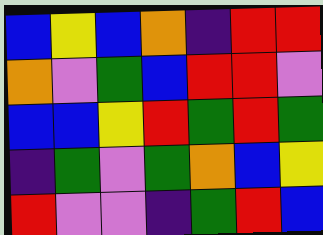[["blue", "yellow", "blue", "orange", "indigo", "red", "red"], ["orange", "violet", "green", "blue", "red", "red", "violet"], ["blue", "blue", "yellow", "red", "green", "red", "green"], ["indigo", "green", "violet", "green", "orange", "blue", "yellow"], ["red", "violet", "violet", "indigo", "green", "red", "blue"]]